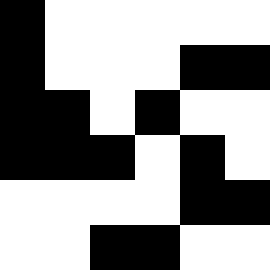[["black", "white", "white", "white", "white", "white"], ["black", "white", "white", "white", "black", "black"], ["black", "black", "white", "black", "white", "white"], ["black", "black", "black", "white", "black", "white"], ["white", "white", "white", "white", "black", "black"], ["white", "white", "black", "black", "white", "white"]]